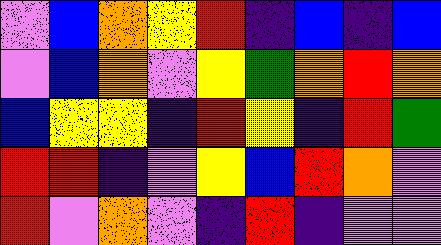[["violet", "blue", "orange", "yellow", "red", "indigo", "blue", "indigo", "blue"], ["violet", "blue", "orange", "violet", "yellow", "green", "orange", "red", "orange"], ["blue", "yellow", "yellow", "indigo", "red", "yellow", "indigo", "red", "green"], ["red", "red", "indigo", "violet", "yellow", "blue", "red", "orange", "violet"], ["red", "violet", "orange", "violet", "indigo", "red", "indigo", "violet", "violet"]]